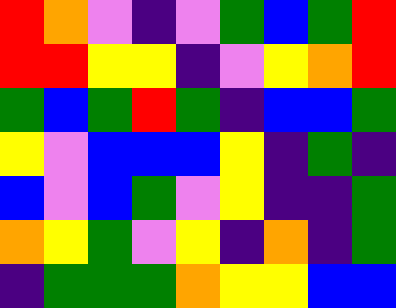[["red", "orange", "violet", "indigo", "violet", "green", "blue", "green", "red"], ["red", "red", "yellow", "yellow", "indigo", "violet", "yellow", "orange", "red"], ["green", "blue", "green", "red", "green", "indigo", "blue", "blue", "green"], ["yellow", "violet", "blue", "blue", "blue", "yellow", "indigo", "green", "indigo"], ["blue", "violet", "blue", "green", "violet", "yellow", "indigo", "indigo", "green"], ["orange", "yellow", "green", "violet", "yellow", "indigo", "orange", "indigo", "green"], ["indigo", "green", "green", "green", "orange", "yellow", "yellow", "blue", "blue"]]